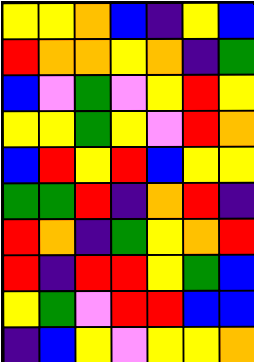[["yellow", "yellow", "orange", "blue", "indigo", "yellow", "blue"], ["red", "orange", "orange", "yellow", "orange", "indigo", "green"], ["blue", "violet", "green", "violet", "yellow", "red", "yellow"], ["yellow", "yellow", "green", "yellow", "violet", "red", "orange"], ["blue", "red", "yellow", "red", "blue", "yellow", "yellow"], ["green", "green", "red", "indigo", "orange", "red", "indigo"], ["red", "orange", "indigo", "green", "yellow", "orange", "red"], ["red", "indigo", "red", "red", "yellow", "green", "blue"], ["yellow", "green", "violet", "red", "red", "blue", "blue"], ["indigo", "blue", "yellow", "violet", "yellow", "yellow", "orange"]]